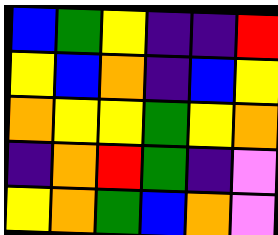[["blue", "green", "yellow", "indigo", "indigo", "red"], ["yellow", "blue", "orange", "indigo", "blue", "yellow"], ["orange", "yellow", "yellow", "green", "yellow", "orange"], ["indigo", "orange", "red", "green", "indigo", "violet"], ["yellow", "orange", "green", "blue", "orange", "violet"]]